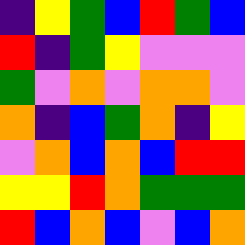[["indigo", "yellow", "green", "blue", "red", "green", "blue"], ["red", "indigo", "green", "yellow", "violet", "violet", "violet"], ["green", "violet", "orange", "violet", "orange", "orange", "violet"], ["orange", "indigo", "blue", "green", "orange", "indigo", "yellow"], ["violet", "orange", "blue", "orange", "blue", "red", "red"], ["yellow", "yellow", "red", "orange", "green", "green", "green"], ["red", "blue", "orange", "blue", "violet", "blue", "orange"]]